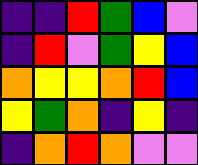[["indigo", "indigo", "red", "green", "blue", "violet"], ["indigo", "red", "violet", "green", "yellow", "blue"], ["orange", "yellow", "yellow", "orange", "red", "blue"], ["yellow", "green", "orange", "indigo", "yellow", "indigo"], ["indigo", "orange", "red", "orange", "violet", "violet"]]